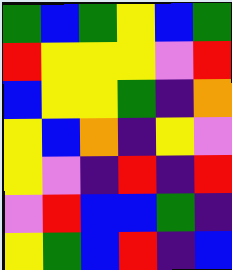[["green", "blue", "green", "yellow", "blue", "green"], ["red", "yellow", "yellow", "yellow", "violet", "red"], ["blue", "yellow", "yellow", "green", "indigo", "orange"], ["yellow", "blue", "orange", "indigo", "yellow", "violet"], ["yellow", "violet", "indigo", "red", "indigo", "red"], ["violet", "red", "blue", "blue", "green", "indigo"], ["yellow", "green", "blue", "red", "indigo", "blue"]]